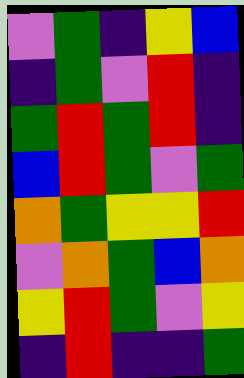[["violet", "green", "indigo", "yellow", "blue"], ["indigo", "green", "violet", "red", "indigo"], ["green", "red", "green", "red", "indigo"], ["blue", "red", "green", "violet", "green"], ["orange", "green", "yellow", "yellow", "red"], ["violet", "orange", "green", "blue", "orange"], ["yellow", "red", "green", "violet", "yellow"], ["indigo", "red", "indigo", "indigo", "green"]]